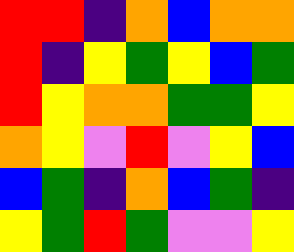[["red", "red", "indigo", "orange", "blue", "orange", "orange"], ["red", "indigo", "yellow", "green", "yellow", "blue", "green"], ["red", "yellow", "orange", "orange", "green", "green", "yellow"], ["orange", "yellow", "violet", "red", "violet", "yellow", "blue"], ["blue", "green", "indigo", "orange", "blue", "green", "indigo"], ["yellow", "green", "red", "green", "violet", "violet", "yellow"]]